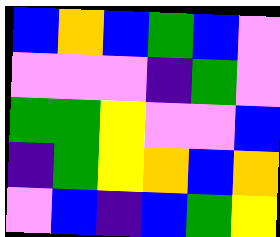[["blue", "orange", "blue", "green", "blue", "violet"], ["violet", "violet", "violet", "indigo", "green", "violet"], ["green", "green", "yellow", "violet", "violet", "blue"], ["indigo", "green", "yellow", "orange", "blue", "orange"], ["violet", "blue", "indigo", "blue", "green", "yellow"]]